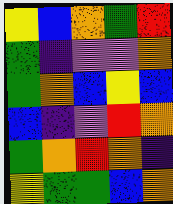[["yellow", "blue", "orange", "green", "red"], ["green", "indigo", "violet", "violet", "orange"], ["green", "orange", "blue", "yellow", "blue"], ["blue", "indigo", "violet", "red", "orange"], ["green", "orange", "red", "orange", "indigo"], ["yellow", "green", "green", "blue", "orange"]]